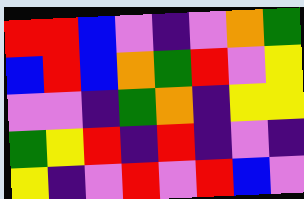[["red", "red", "blue", "violet", "indigo", "violet", "orange", "green"], ["blue", "red", "blue", "orange", "green", "red", "violet", "yellow"], ["violet", "violet", "indigo", "green", "orange", "indigo", "yellow", "yellow"], ["green", "yellow", "red", "indigo", "red", "indigo", "violet", "indigo"], ["yellow", "indigo", "violet", "red", "violet", "red", "blue", "violet"]]